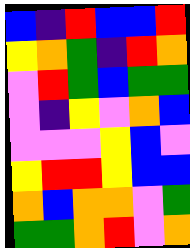[["blue", "indigo", "red", "blue", "blue", "red"], ["yellow", "orange", "green", "indigo", "red", "orange"], ["violet", "red", "green", "blue", "green", "green"], ["violet", "indigo", "yellow", "violet", "orange", "blue"], ["violet", "violet", "violet", "yellow", "blue", "violet"], ["yellow", "red", "red", "yellow", "blue", "blue"], ["orange", "blue", "orange", "orange", "violet", "green"], ["green", "green", "orange", "red", "violet", "orange"]]